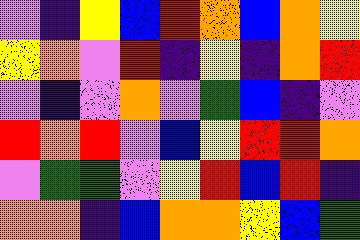[["violet", "indigo", "yellow", "blue", "red", "orange", "blue", "orange", "yellow"], ["yellow", "orange", "violet", "red", "indigo", "yellow", "indigo", "orange", "red"], ["violet", "indigo", "violet", "orange", "violet", "green", "blue", "indigo", "violet"], ["red", "orange", "red", "violet", "blue", "yellow", "red", "red", "orange"], ["violet", "green", "green", "violet", "yellow", "red", "blue", "red", "indigo"], ["orange", "orange", "indigo", "blue", "orange", "orange", "yellow", "blue", "green"]]